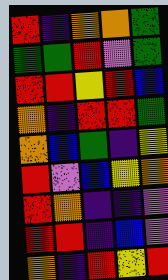[["red", "indigo", "orange", "orange", "green"], ["green", "green", "red", "violet", "green"], ["red", "red", "yellow", "red", "blue"], ["orange", "indigo", "red", "red", "green"], ["orange", "blue", "green", "indigo", "yellow"], ["red", "violet", "blue", "yellow", "orange"], ["red", "orange", "indigo", "indigo", "violet"], ["red", "red", "indigo", "blue", "violet"], ["orange", "indigo", "red", "yellow", "red"]]